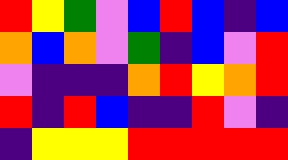[["red", "yellow", "green", "violet", "blue", "red", "blue", "indigo", "blue"], ["orange", "blue", "orange", "violet", "green", "indigo", "blue", "violet", "red"], ["violet", "indigo", "indigo", "indigo", "orange", "red", "yellow", "orange", "red"], ["red", "indigo", "red", "blue", "indigo", "indigo", "red", "violet", "indigo"], ["indigo", "yellow", "yellow", "yellow", "red", "red", "red", "red", "red"]]